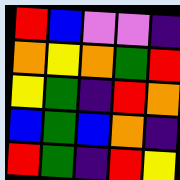[["red", "blue", "violet", "violet", "indigo"], ["orange", "yellow", "orange", "green", "red"], ["yellow", "green", "indigo", "red", "orange"], ["blue", "green", "blue", "orange", "indigo"], ["red", "green", "indigo", "red", "yellow"]]